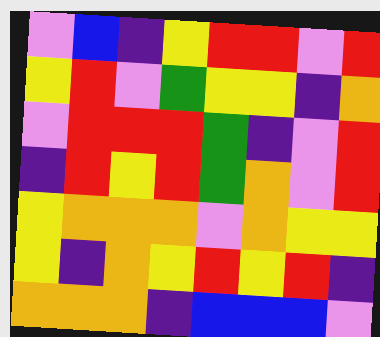[["violet", "blue", "indigo", "yellow", "red", "red", "violet", "red"], ["yellow", "red", "violet", "green", "yellow", "yellow", "indigo", "orange"], ["violet", "red", "red", "red", "green", "indigo", "violet", "red"], ["indigo", "red", "yellow", "red", "green", "orange", "violet", "red"], ["yellow", "orange", "orange", "orange", "violet", "orange", "yellow", "yellow"], ["yellow", "indigo", "orange", "yellow", "red", "yellow", "red", "indigo"], ["orange", "orange", "orange", "indigo", "blue", "blue", "blue", "violet"]]